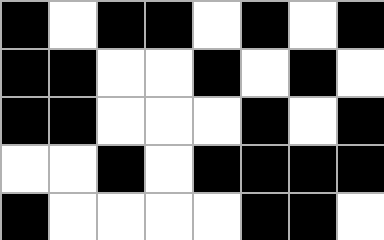[["black", "white", "black", "black", "white", "black", "white", "black"], ["black", "black", "white", "white", "black", "white", "black", "white"], ["black", "black", "white", "white", "white", "black", "white", "black"], ["white", "white", "black", "white", "black", "black", "black", "black"], ["black", "white", "white", "white", "white", "black", "black", "white"]]